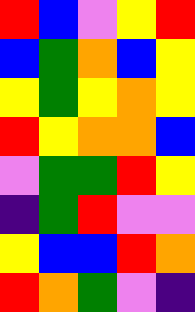[["red", "blue", "violet", "yellow", "red"], ["blue", "green", "orange", "blue", "yellow"], ["yellow", "green", "yellow", "orange", "yellow"], ["red", "yellow", "orange", "orange", "blue"], ["violet", "green", "green", "red", "yellow"], ["indigo", "green", "red", "violet", "violet"], ["yellow", "blue", "blue", "red", "orange"], ["red", "orange", "green", "violet", "indigo"]]